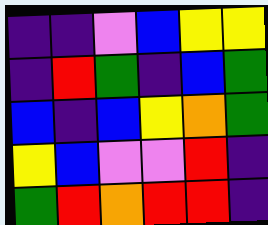[["indigo", "indigo", "violet", "blue", "yellow", "yellow"], ["indigo", "red", "green", "indigo", "blue", "green"], ["blue", "indigo", "blue", "yellow", "orange", "green"], ["yellow", "blue", "violet", "violet", "red", "indigo"], ["green", "red", "orange", "red", "red", "indigo"]]